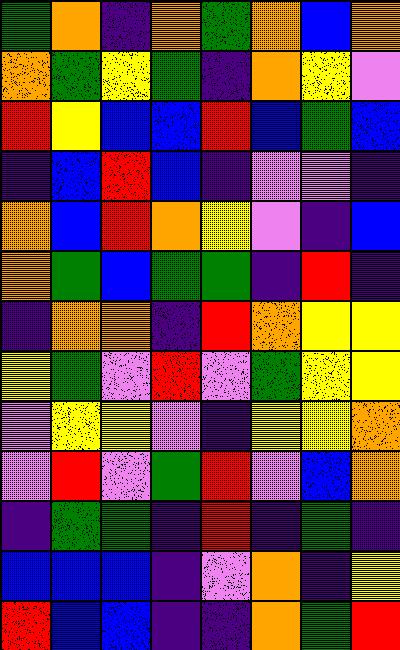[["green", "orange", "indigo", "orange", "green", "orange", "blue", "orange"], ["orange", "green", "yellow", "green", "indigo", "orange", "yellow", "violet"], ["red", "yellow", "blue", "blue", "red", "blue", "green", "blue"], ["indigo", "blue", "red", "blue", "indigo", "violet", "violet", "indigo"], ["orange", "blue", "red", "orange", "yellow", "violet", "indigo", "blue"], ["orange", "green", "blue", "green", "green", "indigo", "red", "indigo"], ["indigo", "orange", "orange", "indigo", "red", "orange", "yellow", "yellow"], ["yellow", "green", "violet", "red", "violet", "green", "yellow", "yellow"], ["violet", "yellow", "yellow", "violet", "indigo", "yellow", "yellow", "orange"], ["violet", "red", "violet", "green", "red", "violet", "blue", "orange"], ["indigo", "green", "green", "indigo", "red", "indigo", "green", "indigo"], ["blue", "blue", "blue", "indigo", "violet", "orange", "indigo", "yellow"], ["red", "blue", "blue", "indigo", "indigo", "orange", "green", "red"]]